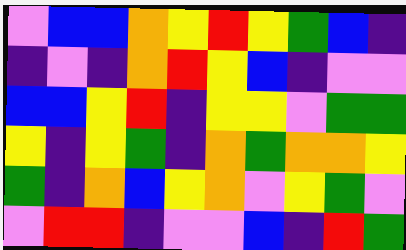[["violet", "blue", "blue", "orange", "yellow", "red", "yellow", "green", "blue", "indigo"], ["indigo", "violet", "indigo", "orange", "red", "yellow", "blue", "indigo", "violet", "violet"], ["blue", "blue", "yellow", "red", "indigo", "yellow", "yellow", "violet", "green", "green"], ["yellow", "indigo", "yellow", "green", "indigo", "orange", "green", "orange", "orange", "yellow"], ["green", "indigo", "orange", "blue", "yellow", "orange", "violet", "yellow", "green", "violet"], ["violet", "red", "red", "indigo", "violet", "violet", "blue", "indigo", "red", "green"]]